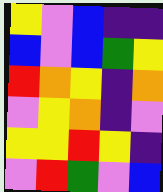[["yellow", "violet", "blue", "indigo", "indigo"], ["blue", "violet", "blue", "green", "yellow"], ["red", "orange", "yellow", "indigo", "orange"], ["violet", "yellow", "orange", "indigo", "violet"], ["yellow", "yellow", "red", "yellow", "indigo"], ["violet", "red", "green", "violet", "blue"]]